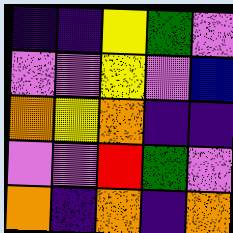[["indigo", "indigo", "yellow", "green", "violet"], ["violet", "violet", "yellow", "violet", "blue"], ["orange", "yellow", "orange", "indigo", "indigo"], ["violet", "violet", "red", "green", "violet"], ["orange", "indigo", "orange", "indigo", "orange"]]